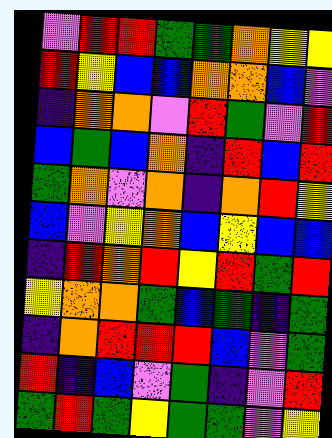[["violet", "red", "red", "green", "green", "orange", "yellow", "yellow"], ["red", "yellow", "blue", "blue", "orange", "orange", "blue", "violet"], ["indigo", "orange", "orange", "violet", "red", "green", "violet", "red"], ["blue", "green", "blue", "orange", "indigo", "red", "blue", "red"], ["green", "orange", "violet", "orange", "indigo", "orange", "red", "yellow"], ["blue", "violet", "yellow", "orange", "blue", "yellow", "blue", "blue"], ["indigo", "red", "orange", "red", "yellow", "red", "green", "red"], ["yellow", "orange", "orange", "green", "blue", "green", "indigo", "green"], ["indigo", "orange", "red", "red", "red", "blue", "violet", "green"], ["red", "indigo", "blue", "violet", "green", "indigo", "violet", "red"], ["green", "red", "green", "yellow", "green", "green", "violet", "yellow"]]